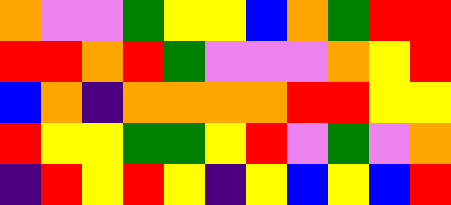[["orange", "violet", "violet", "green", "yellow", "yellow", "blue", "orange", "green", "red", "red"], ["red", "red", "orange", "red", "green", "violet", "violet", "violet", "orange", "yellow", "red"], ["blue", "orange", "indigo", "orange", "orange", "orange", "orange", "red", "red", "yellow", "yellow"], ["red", "yellow", "yellow", "green", "green", "yellow", "red", "violet", "green", "violet", "orange"], ["indigo", "red", "yellow", "red", "yellow", "indigo", "yellow", "blue", "yellow", "blue", "red"]]